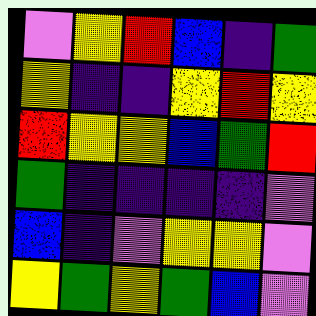[["violet", "yellow", "red", "blue", "indigo", "green"], ["yellow", "indigo", "indigo", "yellow", "red", "yellow"], ["red", "yellow", "yellow", "blue", "green", "red"], ["green", "indigo", "indigo", "indigo", "indigo", "violet"], ["blue", "indigo", "violet", "yellow", "yellow", "violet"], ["yellow", "green", "yellow", "green", "blue", "violet"]]